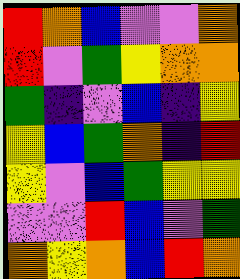[["red", "orange", "blue", "violet", "violet", "orange"], ["red", "violet", "green", "yellow", "orange", "orange"], ["green", "indigo", "violet", "blue", "indigo", "yellow"], ["yellow", "blue", "green", "orange", "indigo", "red"], ["yellow", "violet", "blue", "green", "yellow", "yellow"], ["violet", "violet", "red", "blue", "violet", "green"], ["orange", "yellow", "orange", "blue", "red", "orange"]]